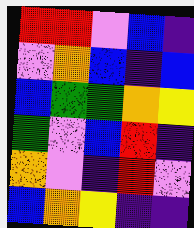[["red", "red", "violet", "blue", "indigo"], ["violet", "orange", "blue", "indigo", "blue"], ["blue", "green", "green", "orange", "yellow"], ["green", "violet", "blue", "red", "indigo"], ["orange", "violet", "indigo", "red", "violet"], ["blue", "orange", "yellow", "indigo", "indigo"]]